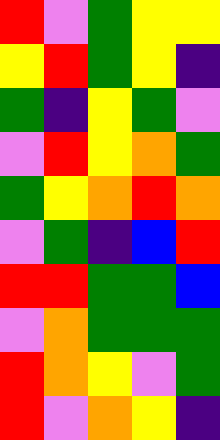[["red", "violet", "green", "yellow", "yellow"], ["yellow", "red", "green", "yellow", "indigo"], ["green", "indigo", "yellow", "green", "violet"], ["violet", "red", "yellow", "orange", "green"], ["green", "yellow", "orange", "red", "orange"], ["violet", "green", "indigo", "blue", "red"], ["red", "red", "green", "green", "blue"], ["violet", "orange", "green", "green", "green"], ["red", "orange", "yellow", "violet", "green"], ["red", "violet", "orange", "yellow", "indigo"]]